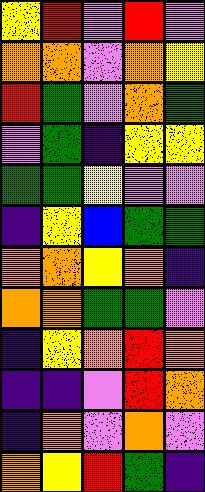[["yellow", "red", "violet", "red", "violet"], ["orange", "orange", "violet", "orange", "yellow"], ["red", "green", "violet", "orange", "green"], ["violet", "green", "indigo", "yellow", "yellow"], ["green", "green", "yellow", "violet", "violet"], ["indigo", "yellow", "blue", "green", "green"], ["orange", "orange", "yellow", "orange", "indigo"], ["orange", "orange", "green", "green", "violet"], ["indigo", "yellow", "orange", "red", "orange"], ["indigo", "indigo", "violet", "red", "orange"], ["indigo", "orange", "violet", "orange", "violet"], ["orange", "yellow", "red", "green", "indigo"]]